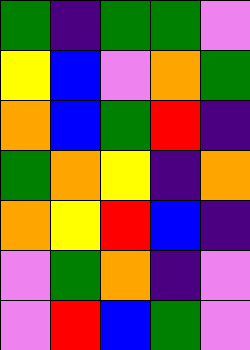[["green", "indigo", "green", "green", "violet"], ["yellow", "blue", "violet", "orange", "green"], ["orange", "blue", "green", "red", "indigo"], ["green", "orange", "yellow", "indigo", "orange"], ["orange", "yellow", "red", "blue", "indigo"], ["violet", "green", "orange", "indigo", "violet"], ["violet", "red", "blue", "green", "violet"]]